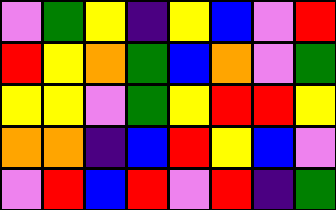[["violet", "green", "yellow", "indigo", "yellow", "blue", "violet", "red"], ["red", "yellow", "orange", "green", "blue", "orange", "violet", "green"], ["yellow", "yellow", "violet", "green", "yellow", "red", "red", "yellow"], ["orange", "orange", "indigo", "blue", "red", "yellow", "blue", "violet"], ["violet", "red", "blue", "red", "violet", "red", "indigo", "green"]]